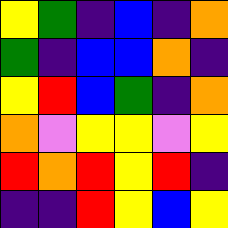[["yellow", "green", "indigo", "blue", "indigo", "orange"], ["green", "indigo", "blue", "blue", "orange", "indigo"], ["yellow", "red", "blue", "green", "indigo", "orange"], ["orange", "violet", "yellow", "yellow", "violet", "yellow"], ["red", "orange", "red", "yellow", "red", "indigo"], ["indigo", "indigo", "red", "yellow", "blue", "yellow"]]